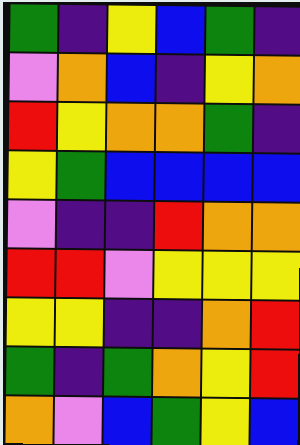[["green", "indigo", "yellow", "blue", "green", "indigo"], ["violet", "orange", "blue", "indigo", "yellow", "orange"], ["red", "yellow", "orange", "orange", "green", "indigo"], ["yellow", "green", "blue", "blue", "blue", "blue"], ["violet", "indigo", "indigo", "red", "orange", "orange"], ["red", "red", "violet", "yellow", "yellow", "yellow"], ["yellow", "yellow", "indigo", "indigo", "orange", "red"], ["green", "indigo", "green", "orange", "yellow", "red"], ["orange", "violet", "blue", "green", "yellow", "blue"]]